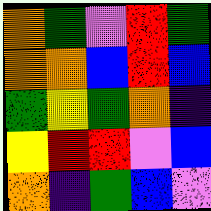[["orange", "green", "violet", "red", "green"], ["orange", "orange", "blue", "red", "blue"], ["green", "yellow", "green", "orange", "indigo"], ["yellow", "red", "red", "violet", "blue"], ["orange", "indigo", "green", "blue", "violet"]]